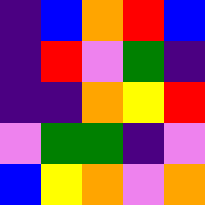[["indigo", "blue", "orange", "red", "blue"], ["indigo", "red", "violet", "green", "indigo"], ["indigo", "indigo", "orange", "yellow", "red"], ["violet", "green", "green", "indigo", "violet"], ["blue", "yellow", "orange", "violet", "orange"]]